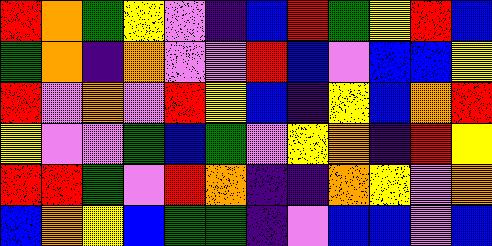[["red", "orange", "green", "yellow", "violet", "indigo", "blue", "red", "green", "yellow", "red", "blue"], ["green", "orange", "indigo", "orange", "violet", "violet", "red", "blue", "violet", "blue", "blue", "yellow"], ["red", "violet", "orange", "violet", "red", "yellow", "blue", "indigo", "yellow", "blue", "orange", "red"], ["yellow", "violet", "violet", "green", "blue", "green", "violet", "yellow", "orange", "indigo", "red", "yellow"], ["red", "red", "green", "violet", "red", "orange", "indigo", "indigo", "orange", "yellow", "violet", "orange"], ["blue", "orange", "yellow", "blue", "green", "green", "indigo", "violet", "blue", "blue", "violet", "blue"]]